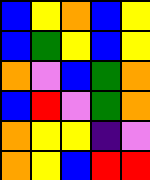[["blue", "yellow", "orange", "blue", "yellow"], ["blue", "green", "yellow", "blue", "yellow"], ["orange", "violet", "blue", "green", "orange"], ["blue", "red", "violet", "green", "orange"], ["orange", "yellow", "yellow", "indigo", "violet"], ["orange", "yellow", "blue", "red", "red"]]